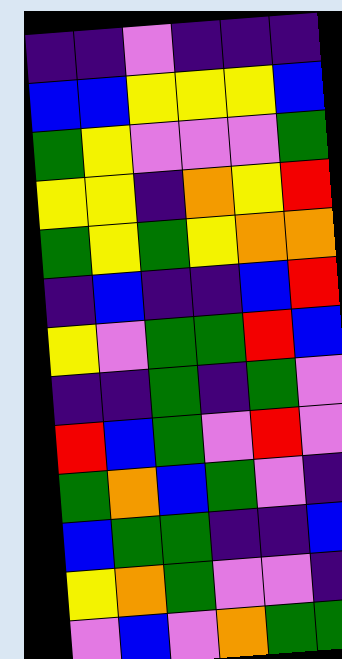[["indigo", "indigo", "violet", "indigo", "indigo", "indigo"], ["blue", "blue", "yellow", "yellow", "yellow", "blue"], ["green", "yellow", "violet", "violet", "violet", "green"], ["yellow", "yellow", "indigo", "orange", "yellow", "red"], ["green", "yellow", "green", "yellow", "orange", "orange"], ["indigo", "blue", "indigo", "indigo", "blue", "red"], ["yellow", "violet", "green", "green", "red", "blue"], ["indigo", "indigo", "green", "indigo", "green", "violet"], ["red", "blue", "green", "violet", "red", "violet"], ["green", "orange", "blue", "green", "violet", "indigo"], ["blue", "green", "green", "indigo", "indigo", "blue"], ["yellow", "orange", "green", "violet", "violet", "indigo"], ["violet", "blue", "violet", "orange", "green", "green"]]